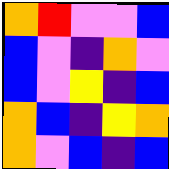[["orange", "red", "violet", "violet", "blue"], ["blue", "violet", "indigo", "orange", "violet"], ["blue", "violet", "yellow", "indigo", "blue"], ["orange", "blue", "indigo", "yellow", "orange"], ["orange", "violet", "blue", "indigo", "blue"]]